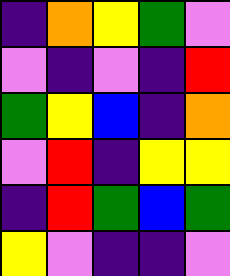[["indigo", "orange", "yellow", "green", "violet"], ["violet", "indigo", "violet", "indigo", "red"], ["green", "yellow", "blue", "indigo", "orange"], ["violet", "red", "indigo", "yellow", "yellow"], ["indigo", "red", "green", "blue", "green"], ["yellow", "violet", "indigo", "indigo", "violet"]]